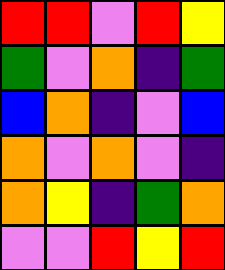[["red", "red", "violet", "red", "yellow"], ["green", "violet", "orange", "indigo", "green"], ["blue", "orange", "indigo", "violet", "blue"], ["orange", "violet", "orange", "violet", "indigo"], ["orange", "yellow", "indigo", "green", "orange"], ["violet", "violet", "red", "yellow", "red"]]